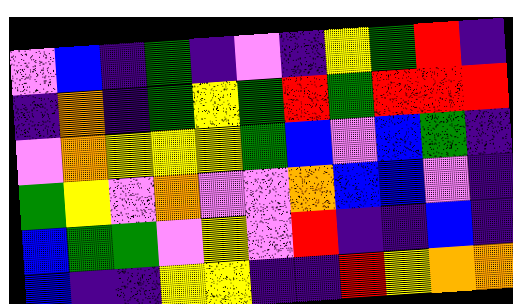[["violet", "blue", "indigo", "green", "indigo", "violet", "indigo", "yellow", "green", "red", "indigo"], ["indigo", "orange", "indigo", "green", "yellow", "green", "red", "green", "red", "red", "red"], ["violet", "orange", "yellow", "yellow", "yellow", "green", "blue", "violet", "blue", "green", "indigo"], ["green", "yellow", "violet", "orange", "violet", "violet", "orange", "blue", "blue", "violet", "indigo"], ["blue", "green", "green", "violet", "yellow", "violet", "red", "indigo", "indigo", "blue", "indigo"], ["blue", "indigo", "indigo", "yellow", "yellow", "indigo", "indigo", "red", "yellow", "orange", "orange"]]